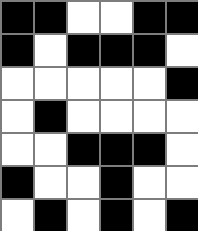[["black", "black", "white", "white", "black", "black"], ["black", "white", "black", "black", "black", "white"], ["white", "white", "white", "white", "white", "black"], ["white", "black", "white", "white", "white", "white"], ["white", "white", "black", "black", "black", "white"], ["black", "white", "white", "black", "white", "white"], ["white", "black", "white", "black", "white", "black"]]